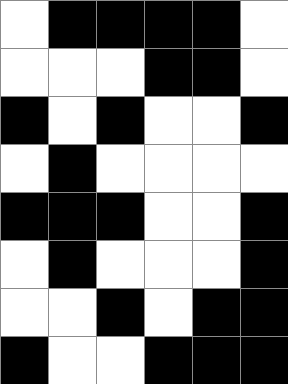[["white", "black", "black", "black", "black", "white"], ["white", "white", "white", "black", "black", "white"], ["black", "white", "black", "white", "white", "black"], ["white", "black", "white", "white", "white", "white"], ["black", "black", "black", "white", "white", "black"], ["white", "black", "white", "white", "white", "black"], ["white", "white", "black", "white", "black", "black"], ["black", "white", "white", "black", "black", "black"]]